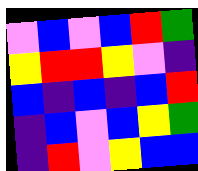[["violet", "blue", "violet", "blue", "red", "green"], ["yellow", "red", "red", "yellow", "violet", "indigo"], ["blue", "indigo", "blue", "indigo", "blue", "red"], ["indigo", "blue", "violet", "blue", "yellow", "green"], ["indigo", "red", "violet", "yellow", "blue", "blue"]]